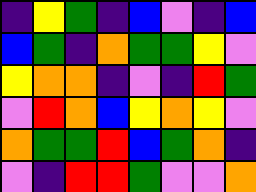[["indigo", "yellow", "green", "indigo", "blue", "violet", "indigo", "blue"], ["blue", "green", "indigo", "orange", "green", "green", "yellow", "violet"], ["yellow", "orange", "orange", "indigo", "violet", "indigo", "red", "green"], ["violet", "red", "orange", "blue", "yellow", "orange", "yellow", "violet"], ["orange", "green", "green", "red", "blue", "green", "orange", "indigo"], ["violet", "indigo", "red", "red", "green", "violet", "violet", "orange"]]